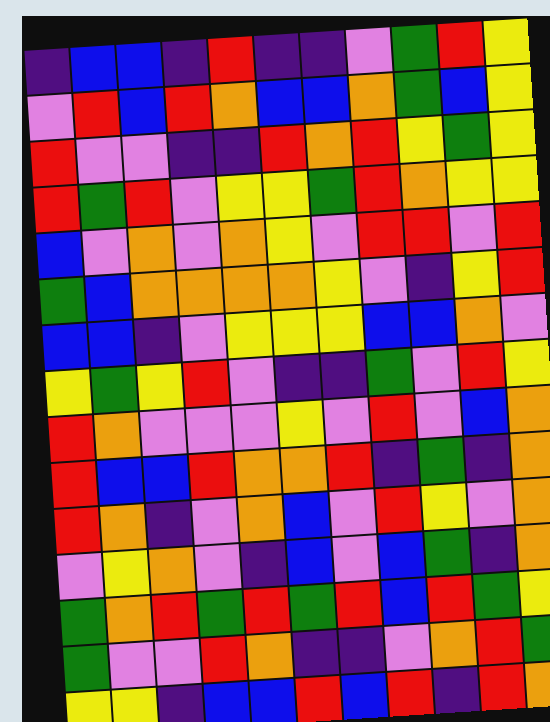[["indigo", "blue", "blue", "indigo", "red", "indigo", "indigo", "violet", "green", "red", "yellow"], ["violet", "red", "blue", "red", "orange", "blue", "blue", "orange", "green", "blue", "yellow"], ["red", "violet", "violet", "indigo", "indigo", "red", "orange", "red", "yellow", "green", "yellow"], ["red", "green", "red", "violet", "yellow", "yellow", "green", "red", "orange", "yellow", "yellow"], ["blue", "violet", "orange", "violet", "orange", "yellow", "violet", "red", "red", "violet", "red"], ["green", "blue", "orange", "orange", "orange", "orange", "yellow", "violet", "indigo", "yellow", "red"], ["blue", "blue", "indigo", "violet", "yellow", "yellow", "yellow", "blue", "blue", "orange", "violet"], ["yellow", "green", "yellow", "red", "violet", "indigo", "indigo", "green", "violet", "red", "yellow"], ["red", "orange", "violet", "violet", "violet", "yellow", "violet", "red", "violet", "blue", "orange"], ["red", "blue", "blue", "red", "orange", "orange", "red", "indigo", "green", "indigo", "orange"], ["red", "orange", "indigo", "violet", "orange", "blue", "violet", "red", "yellow", "violet", "orange"], ["violet", "yellow", "orange", "violet", "indigo", "blue", "violet", "blue", "green", "indigo", "orange"], ["green", "orange", "red", "green", "red", "green", "red", "blue", "red", "green", "yellow"], ["green", "violet", "violet", "red", "orange", "indigo", "indigo", "violet", "orange", "red", "green"], ["yellow", "yellow", "indigo", "blue", "blue", "red", "blue", "red", "indigo", "red", "orange"]]